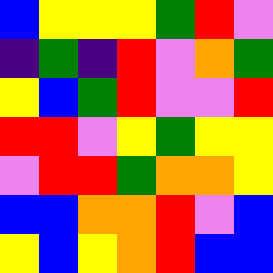[["blue", "yellow", "yellow", "yellow", "green", "red", "violet"], ["indigo", "green", "indigo", "red", "violet", "orange", "green"], ["yellow", "blue", "green", "red", "violet", "violet", "red"], ["red", "red", "violet", "yellow", "green", "yellow", "yellow"], ["violet", "red", "red", "green", "orange", "orange", "yellow"], ["blue", "blue", "orange", "orange", "red", "violet", "blue"], ["yellow", "blue", "yellow", "orange", "red", "blue", "blue"]]